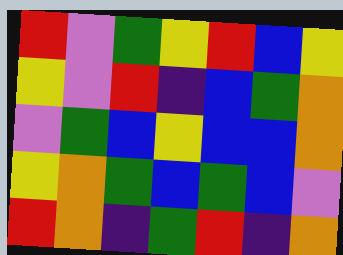[["red", "violet", "green", "yellow", "red", "blue", "yellow"], ["yellow", "violet", "red", "indigo", "blue", "green", "orange"], ["violet", "green", "blue", "yellow", "blue", "blue", "orange"], ["yellow", "orange", "green", "blue", "green", "blue", "violet"], ["red", "orange", "indigo", "green", "red", "indigo", "orange"]]